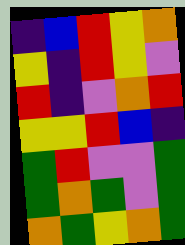[["indigo", "blue", "red", "yellow", "orange"], ["yellow", "indigo", "red", "yellow", "violet"], ["red", "indigo", "violet", "orange", "red"], ["yellow", "yellow", "red", "blue", "indigo"], ["green", "red", "violet", "violet", "green"], ["green", "orange", "green", "violet", "green"], ["orange", "green", "yellow", "orange", "green"]]